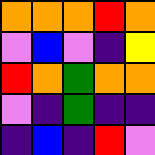[["orange", "orange", "orange", "red", "orange"], ["violet", "blue", "violet", "indigo", "yellow"], ["red", "orange", "green", "orange", "orange"], ["violet", "indigo", "green", "indigo", "indigo"], ["indigo", "blue", "indigo", "red", "violet"]]